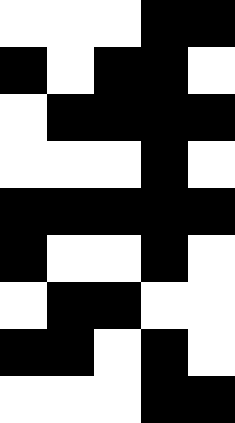[["white", "white", "white", "black", "black"], ["black", "white", "black", "black", "white"], ["white", "black", "black", "black", "black"], ["white", "white", "white", "black", "white"], ["black", "black", "black", "black", "black"], ["black", "white", "white", "black", "white"], ["white", "black", "black", "white", "white"], ["black", "black", "white", "black", "white"], ["white", "white", "white", "black", "black"]]